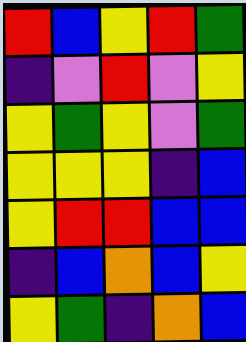[["red", "blue", "yellow", "red", "green"], ["indigo", "violet", "red", "violet", "yellow"], ["yellow", "green", "yellow", "violet", "green"], ["yellow", "yellow", "yellow", "indigo", "blue"], ["yellow", "red", "red", "blue", "blue"], ["indigo", "blue", "orange", "blue", "yellow"], ["yellow", "green", "indigo", "orange", "blue"]]